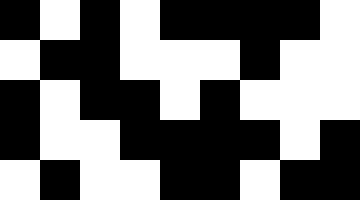[["black", "white", "black", "white", "black", "black", "black", "black", "white"], ["white", "black", "black", "white", "white", "white", "black", "white", "white"], ["black", "white", "black", "black", "white", "black", "white", "white", "white"], ["black", "white", "white", "black", "black", "black", "black", "white", "black"], ["white", "black", "white", "white", "black", "black", "white", "black", "black"]]